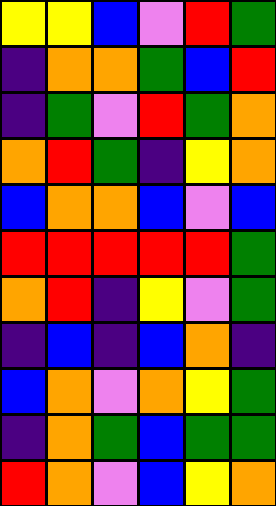[["yellow", "yellow", "blue", "violet", "red", "green"], ["indigo", "orange", "orange", "green", "blue", "red"], ["indigo", "green", "violet", "red", "green", "orange"], ["orange", "red", "green", "indigo", "yellow", "orange"], ["blue", "orange", "orange", "blue", "violet", "blue"], ["red", "red", "red", "red", "red", "green"], ["orange", "red", "indigo", "yellow", "violet", "green"], ["indigo", "blue", "indigo", "blue", "orange", "indigo"], ["blue", "orange", "violet", "orange", "yellow", "green"], ["indigo", "orange", "green", "blue", "green", "green"], ["red", "orange", "violet", "blue", "yellow", "orange"]]